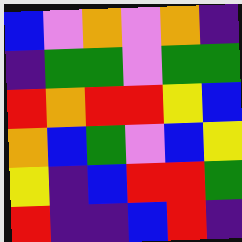[["blue", "violet", "orange", "violet", "orange", "indigo"], ["indigo", "green", "green", "violet", "green", "green"], ["red", "orange", "red", "red", "yellow", "blue"], ["orange", "blue", "green", "violet", "blue", "yellow"], ["yellow", "indigo", "blue", "red", "red", "green"], ["red", "indigo", "indigo", "blue", "red", "indigo"]]